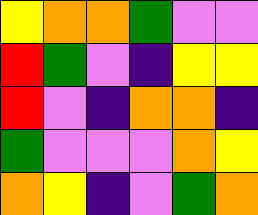[["yellow", "orange", "orange", "green", "violet", "violet"], ["red", "green", "violet", "indigo", "yellow", "yellow"], ["red", "violet", "indigo", "orange", "orange", "indigo"], ["green", "violet", "violet", "violet", "orange", "yellow"], ["orange", "yellow", "indigo", "violet", "green", "orange"]]